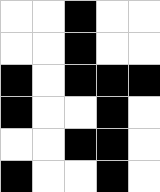[["white", "white", "black", "white", "white"], ["white", "white", "black", "white", "white"], ["black", "white", "black", "black", "black"], ["black", "white", "white", "black", "white"], ["white", "white", "black", "black", "white"], ["black", "white", "white", "black", "white"]]